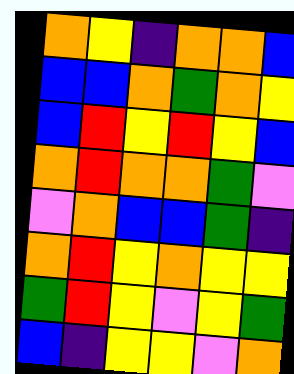[["orange", "yellow", "indigo", "orange", "orange", "blue"], ["blue", "blue", "orange", "green", "orange", "yellow"], ["blue", "red", "yellow", "red", "yellow", "blue"], ["orange", "red", "orange", "orange", "green", "violet"], ["violet", "orange", "blue", "blue", "green", "indigo"], ["orange", "red", "yellow", "orange", "yellow", "yellow"], ["green", "red", "yellow", "violet", "yellow", "green"], ["blue", "indigo", "yellow", "yellow", "violet", "orange"]]